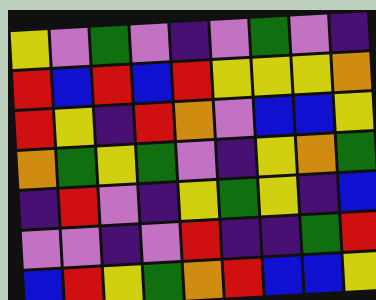[["yellow", "violet", "green", "violet", "indigo", "violet", "green", "violet", "indigo"], ["red", "blue", "red", "blue", "red", "yellow", "yellow", "yellow", "orange"], ["red", "yellow", "indigo", "red", "orange", "violet", "blue", "blue", "yellow"], ["orange", "green", "yellow", "green", "violet", "indigo", "yellow", "orange", "green"], ["indigo", "red", "violet", "indigo", "yellow", "green", "yellow", "indigo", "blue"], ["violet", "violet", "indigo", "violet", "red", "indigo", "indigo", "green", "red"], ["blue", "red", "yellow", "green", "orange", "red", "blue", "blue", "yellow"]]